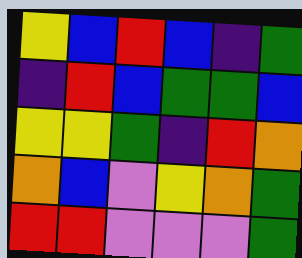[["yellow", "blue", "red", "blue", "indigo", "green"], ["indigo", "red", "blue", "green", "green", "blue"], ["yellow", "yellow", "green", "indigo", "red", "orange"], ["orange", "blue", "violet", "yellow", "orange", "green"], ["red", "red", "violet", "violet", "violet", "green"]]